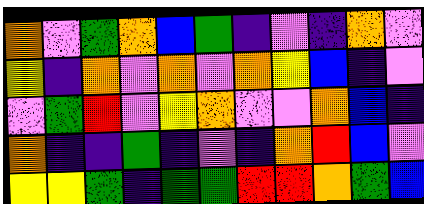[["orange", "violet", "green", "orange", "blue", "green", "indigo", "violet", "indigo", "orange", "violet"], ["yellow", "indigo", "orange", "violet", "orange", "violet", "orange", "yellow", "blue", "indigo", "violet"], ["violet", "green", "red", "violet", "yellow", "orange", "violet", "violet", "orange", "blue", "indigo"], ["orange", "indigo", "indigo", "green", "indigo", "violet", "indigo", "orange", "red", "blue", "violet"], ["yellow", "yellow", "green", "indigo", "green", "green", "red", "red", "orange", "green", "blue"]]